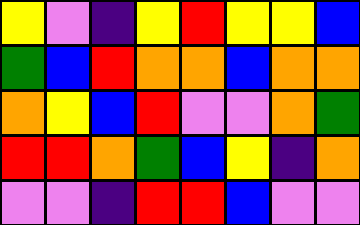[["yellow", "violet", "indigo", "yellow", "red", "yellow", "yellow", "blue"], ["green", "blue", "red", "orange", "orange", "blue", "orange", "orange"], ["orange", "yellow", "blue", "red", "violet", "violet", "orange", "green"], ["red", "red", "orange", "green", "blue", "yellow", "indigo", "orange"], ["violet", "violet", "indigo", "red", "red", "blue", "violet", "violet"]]